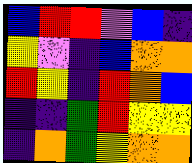[["blue", "red", "red", "violet", "blue", "indigo"], ["yellow", "violet", "indigo", "blue", "orange", "orange"], ["red", "yellow", "indigo", "red", "orange", "blue"], ["indigo", "indigo", "green", "red", "yellow", "yellow"], ["indigo", "orange", "green", "yellow", "orange", "orange"]]